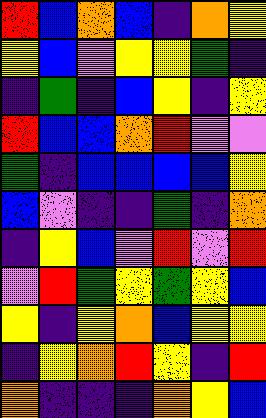[["red", "blue", "orange", "blue", "indigo", "orange", "yellow"], ["yellow", "blue", "violet", "yellow", "yellow", "green", "indigo"], ["indigo", "green", "indigo", "blue", "yellow", "indigo", "yellow"], ["red", "blue", "blue", "orange", "red", "violet", "violet"], ["green", "indigo", "blue", "blue", "blue", "blue", "yellow"], ["blue", "violet", "indigo", "indigo", "green", "indigo", "orange"], ["indigo", "yellow", "blue", "violet", "red", "violet", "red"], ["violet", "red", "green", "yellow", "green", "yellow", "blue"], ["yellow", "indigo", "yellow", "orange", "blue", "yellow", "yellow"], ["indigo", "yellow", "orange", "red", "yellow", "indigo", "red"], ["orange", "indigo", "indigo", "indigo", "orange", "yellow", "blue"]]